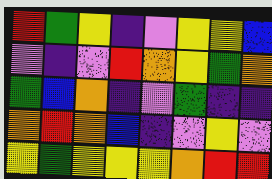[["red", "green", "yellow", "indigo", "violet", "yellow", "yellow", "blue"], ["violet", "indigo", "violet", "red", "orange", "yellow", "green", "orange"], ["green", "blue", "orange", "indigo", "violet", "green", "indigo", "indigo"], ["orange", "red", "orange", "blue", "indigo", "violet", "yellow", "violet"], ["yellow", "green", "yellow", "yellow", "yellow", "orange", "red", "red"]]